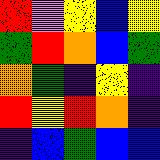[["red", "violet", "yellow", "blue", "yellow"], ["green", "red", "orange", "blue", "green"], ["orange", "green", "indigo", "yellow", "indigo"], ["red", "yellow", "red", "orange", "indigo"], ["indigo", "blue", "green", "blue", "blue"]]